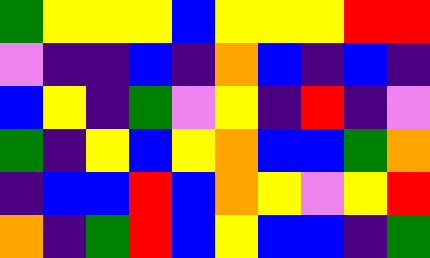[["green", "yellow", "yellow", "yellow", "blue", "yellow", "yellow", "yellow", "red", "red"], ["violet", "indigo", "indigo", "blue", "indigo", "orange", "blue", "indigo", "blue", "indigo"], ["blue", "yellow", "indigo", "green", "violet", "yellow", "indigo", "red", "indigo", "violet"], ["green", "indigo", "yellow", "blue", "yellow", "orange", "blue", "blue", "green", "orange"], ["indigo", "blue", "blue", "red", "blue", "orange", "yellow", "violet", "yellow", "red"], ["orange", "indigo", "green", "red", "blue", "yellow", "blue", "blue", "indigo", "green"]]